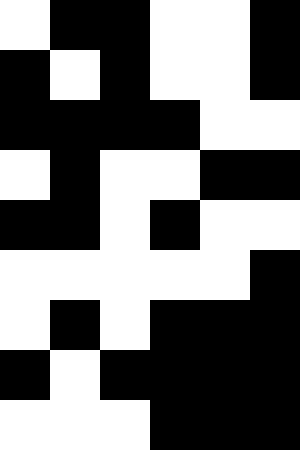[["white", "black", "black", "white", "white", "black"], ["black", "white", "black", "white", "white", "black"], ["black", "black", "black", "black", "white", "white"], ["white", "black", "white", "white", "black", "black"], ["black", "black", "white", "black", "white", "white"], ["white", "white", "white", "white", "white", "black"], ["white", "black", "white", "black", "black", "black"], ["black", "white", "black", "black", "black", "black"], ["white", "white", "white", "black", "black", "black"]]